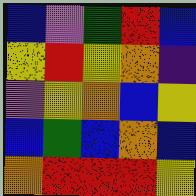[["blue", "violet", "green", "red", "blue"], ["yellow", "red", "yellow", "orange", "indigo"], ["violet", "yellow", "orange", "blue", "yellow"], ["blue", "green", "blue", "orange", "blue"], ["orange", "red", "red", "red", "yellow"]]